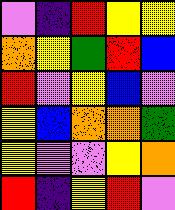[["violet", "indigo", "red", "yellow", "yellow"], ["orange", "yellow", "green", "red", "blue"], ["red", "violet", "yellow", "blue", "violet"], ["yellow", "blue", "orange", "orange", "green"], ["yellow", "violet", "violet", "yellow", "orange"], ["red", "indigo", "yellow", "red", "violet"]]